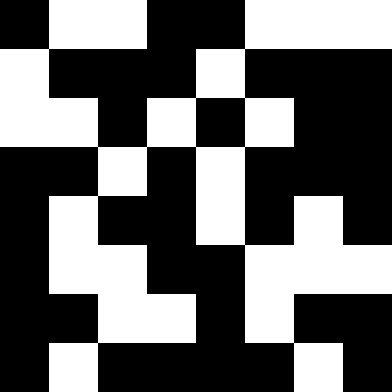[["black", "white", "white", "black", "black", "white", "white", "white"], ["white", "black", "black", "black", "white", "black", "black", "black"], ["white", "white", "black", "white", "black", "white", "black", "black"], ["black", "black", "white", "black", "white", "black", "black", "black"], ["black", "white", "black", "black", "white", "black", "white", "black"], ["black", "white", "white", "black", "black", "white", "white", "white"], ["black", "black", "white", "white", "black", "white", "black", "black"], ["black", "white", "black", "black", "black", "black", "white", "black"]]